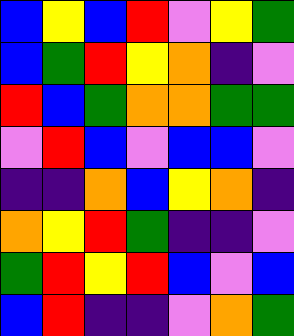[["blue", "yellow", "blue", "red", "violet", "yellow", "green"], ["blue", "green", "red", "yellow", "orange", "indigo", "violet"], ["red", "blue", "green", "orange", "orange", "green", "green"], ["violet", "red", "blue", "violet", "blue", "blue", "violet"], ["indigo", "indigo", "orange", "blue", "yellow", "orange", "indigo"], ["orange", "yellow", "red", "green", "indigo", "indigo", "violet"], ["green", "red", "yellow", "red", "blue", "violet", "blue"], ["blue", "red", "indigo", "indigo", "violet", "orange", "green"]]